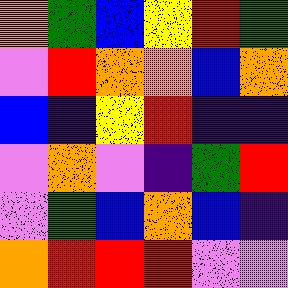[["orange", "green", "blue", "yellow", "red", "green"], ["violet", "red", "orange", "orange", "blue", "orange"], ["blue", "indigo", "yellow", "red", "indigo", "indigo"], ["violet", "orange", "violet", "indigo", "green", "red"], ["violet", "green", "blue", "orange", "blue", "indigo"], ["orange", "red", "red", "red", "violet", "violet"]]